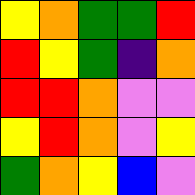[["yellow", "orange", "green", "green", "red"], ["red", "yellow", "green", "indigo", "orange"], ["red", "red", "orange", "violet", "violet"], ["yellow", "red", "orange", "violet", "yellow"], ["green", "orange", "yellow", "blue", "violet"]]